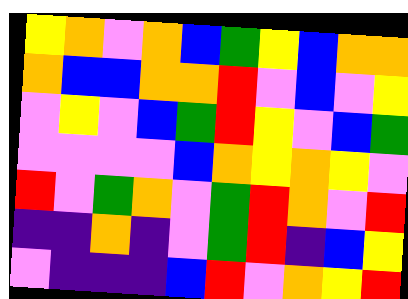[["yellow", "orange", "violet", "orange", "blue", "green", "yellow", "blue", "orange", "orange"], ["orange", "blue", "blue", "orange", "orange", "red", "violet", "blue", "violet", "yellow"], ["violet", "yellow", "violet", "blue", "green", "red", "yellow", "violet", "blue", "green"], ["violet", "violet", "violet", "violet", "blue", "orange", "yellow", "orange", "yellow", "violet"], ["red", "violet", "green", "orange", "violet", "green", "red", "orange", "violet", "red"], ["indigo", "indigo", "orange", "indigo", "violet", "green", "red", "indigo", "blue", "yellow"], ["violet", "indigo", "indigo", "indigo", "blue", "red", "violet", "orange", "yellow", "red"]]